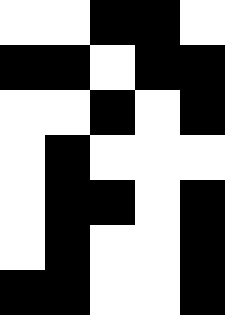[["white", "white", "black", "black", "white"], ["black", "black", "white", "black", "black"], ["white", "white", "black", "white", "black"], ["white", "black", "white", "white", "white"], ["white", "black", "black", "white", "black"], ["white", "black", "white", "white", "black"], ["black", "black", "white", "white", "black"]]